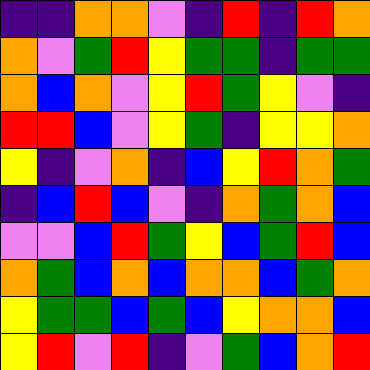[["indigo", "indigo", "orange", "orange", "violet", "indigo", "red", "indigo", "red", "orange"], ["orange", "violet", "green", "red", "yellow", "green", "green", "indigo", "green", "green"], ["orange", "blue", "orange", "violet", "yellow", "red", "green", "yellow", "violet", "indigo"], ["red", "red", "blue", "violet", "yellow", "green", "indigo", "yellow", "yellow", "orange"], ["yellow", "indigo", "violet", "orange", "indigo", "blue", "yellow", "red", "orange", "green"], ["indigo", "blue", "red", "blue", "violet", "indigo", "orange", "green", "orange", "blue"], ["violet", "violet", "blue", "red", "green", "yellow", "blue", "green", "red", "blue"], ["orange", "green", "blue", "orange", "blue", "orange", "orange", "blue", "green", "orange"], ["yellow", "green", "green", "blue", "green", "blue", "yellow", "orange", "orange", "blue"], ["yellow", "red", "violet", "red", "indigo", "violet", "green", "blue", "orange", "red"]]